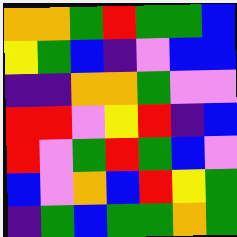[["orange", "orange", "green", "red", "green", "green", "blue"], ["yellow", "green", "blue", "indigo", "violet", "blue", "blue"], ["indigo", "indigo", "orange", "orange", "green", "violet", "violet"], ["red", "red", "violet", "yellow", "red", "indigo", "blue"], ["red", "violet", "green", "red", "green", "blue", "violet"], ["blue", "violet", "orange", "blue", "red", "yellow", "green"], ["indigo", "green", "blue", "green", "green", "orange", "green"]]